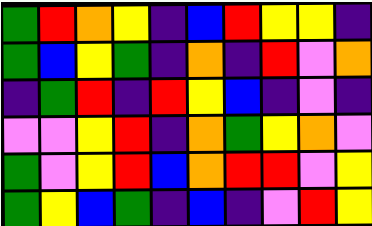[["green", "red", "orange", "yellow", "indigo", "blue", "red", "yellow", "yellow", "indigo"], ["green", "blue", "yellow", "green", "indigo", "orange", "indigo", "red", "violet", "orange"], ["indigo", "green", "red", "indigo", "red", "yellow", "blue", "indigo", "violet", "indigo"], ["violet", "violet", "yellow", "red", "indigo", "orange", "green", "yellow", "orange", "violet"], ["green", "violet", "yellow", "red", "blue", "orange", "red", "red", "violet", "yellow"], ["green", "yellow", "blue", "green", "indigo", "blue", "indigo", "violet", "red", "yellow"]]